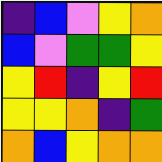[["indigo", "blue", "violet", "yellow", "orange"], ["blue", "violet", "green", "green", "yellow"], ["yellow", "red", "indigo", "yellow", "red"], ["yellow", "yellow", "orange", "indigo", "green"], ["orange", "blue", "yellow", "orange", "orange"]]